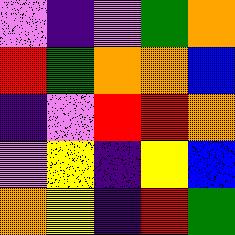[["violet", "indigo", "violet", "green", "orange"], ["red", "green", "orange", "orange", "blue"], ["indigo", "violet", "red", "red", "orange"], ["violet", "yellow", "indigo", "yellow", "blue"], ["orange", "yellow", "indigo", "red", "green"]]